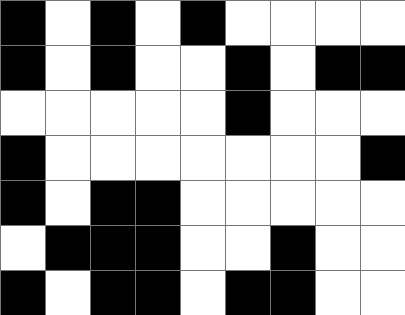[["black", "white", "black", "white", "black", "white", "white", "white", "white"], ["black", "white", "black", "white", "white", "black", "white", "black", "black"], ["white", "white", "white", "white", "white", "black", "white", "white", "white"], ["black", "white", "white", "white", "white", "white", "white", "white", "black"], ["black", "white", "black", "black", "white", "white", "white", "white", "white"], ["white", "black", "black", "black", "white", "white", "black", "white", "white"], ["black", "white", "black", "black", "white", "black", "black", "white", "white"]]